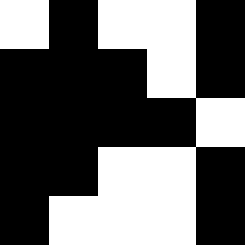[["white", "black", "white", "white", "black"], ["black", "black", "black", "white", "black"], ["black", "black", "black", "black", "white"], ["black", "black", "white", "white", "black"], ["black", "white", "white", "white", "black"]]